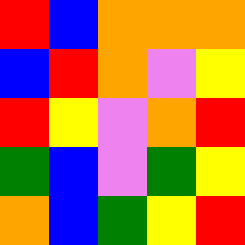[["red", "blue", "orange", "orange", "orange"], ["blue", "red", "orange", "violet", "yellow"], ["red", "yellow", "violet", "orange", "red"], ["green", "blue", "violet", "green", "yellow"], ["orange", "blue", "green", "yellow", "red"]]